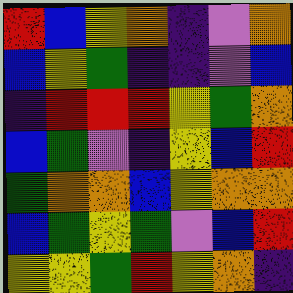[["red", "blue", "yellow", "orange", "indigo", "violet", "orange"], ["blue", "yellow", "green", "indigo", "indigo", "violet", "blue"], ["indigo", "red", "red", "red", "yellow", "green", "orange"], ["blue", "green", "violet", "indigo", "yellow", "blue", "red"], ["green", "orange", "orange", "blue", "yellow", "orange", "orange"], ["blue", "green", "yellow", "green", "violet", "blue", "red"], ["yellow", "yellow", "green", "red", "yellow", "orange", "indigo"]]